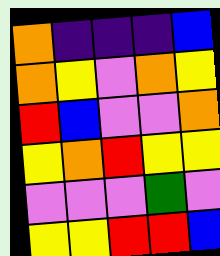[["orange", "indigo", "indigo", "indigo", "blue"], ["orange", "yellow", "violet", "orange", "yellow"], ["red", "blue", "violet", "violet", "orange"], ["yellow", "orange", "red", "yellow", "yellow"], ["violet", "violet", "violet", "green", "violet"], ["yellow", "yellow", "red", "red", "blue"]]